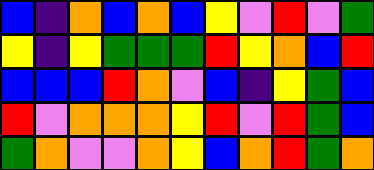[["blue", "indigo", "orange", "blue", "orange", "blue", "yellow", "violet", "red", "violet", "green"], ["yellow", "indigo", "yellow", "green", "green", "green", "red", "yellow", "orange", "blue", "red"], ["blue", "blue", "blue", "red", "orange", "violet", "blue", "indigo", "yellow", "green", "blue"], ["red", "violet", "orange", "orange", "orange", "yellow", "red", "violet", "red", "green", "blue"], ["green", "orange", "violet", "violet", "orange", "yellow", "blue", "orange", "red", "green", "orange"]]